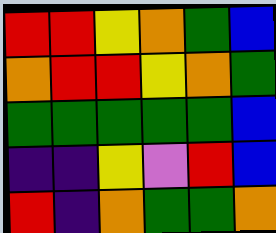[["red", "red", "yellow", "orange", "green", "blue"], ["orange", "red", "red", "yellow", "orange", "green"], ["green", "green", "green", "green", "green", "blue"], ["indigo", "indigo", "yellow", "violet", "red", "blue"], ["red", "indigo", "orange", "green", "green", "orange"]]